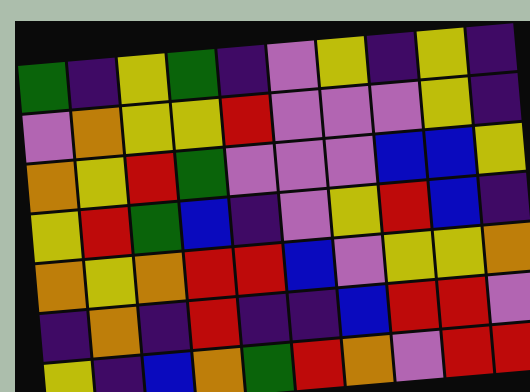[["green", "indigo", "yellow", "green", "indigo", "violet", "yellow", "indigo", "yellow", "indigo"], ["violet", "orange", "yellow", "yellow", "red", "violet", "violet", "violet", "yellow", "indigo"], ["orange", "yellow", "red", "green", "violet", "violet", "violet", "blue", "blue", "yellow"], ["yellow", "red", "green", "blue", "indigo", "violet", "yellow", "red", "blue", "indigo"], ["orange", "yellow", "orange", "red", "red", "blue", "violet", "yellow", "yellow", "orange"], ["indigo", "orange", "indigo", "red", "indigo", "indigo", "blue", "red", "red", "violet"], ["yellow", "indigo", "blue", "orange", "green", "red", "orange", "violet", "red", "red"]]